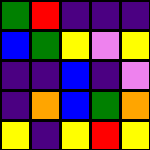[["green", "red", "indigo", "indigo", "indigo"], ["blue", "green", "yellow", "violet", "yellow"], ["indigo", "indigo", "blue", "indigo", "violet"], ["indigo", "orange", "blue", "green", "orange"], ["yellow", "indigo", "yellow", "red", "yellow"]]